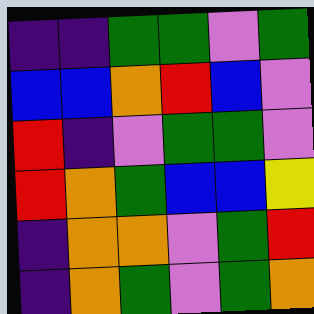[["indigo", "indigo", "green", "green", "violet", "green"], ["blue", "blue", "orange", "red", "blue", "violet"], ["red", "indigo", "violet", "green", "green", "violet"], ["red", "orange", "green", "blue", "blue", "yellow"], ["indigo", "orange", "orange", "violet", "green", "red"], ["indigo", "orange", "green", "violet", "green", "orange"]]